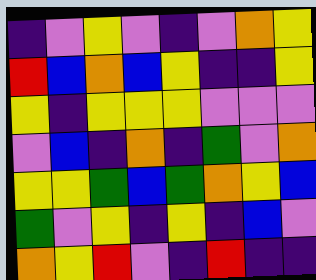[["indigo", "violet", "yellow", "violet", "indigo", "violet", "orange", "yellow"], ["red", "blue", "orange", "blue", "yellow", "indigo", "indigo", "yellow"], ["yellow", "indigo", "yellow", "yellow", "yellow", "violet", "violet", "violet"], ["violet", "blue", "indigo", "orange", "indigo", "green", "violet", "orange"], ["yellow", "yellow", "green", "blue", "green", "orange", "yellow", "blue"], ["green", "violet", "yellow", "indigo", "yellow", "indigo", "blue", "violet"], ["orange", "yellow", "red", "violet", "indigo", "red", "indigo", "indigo"]]